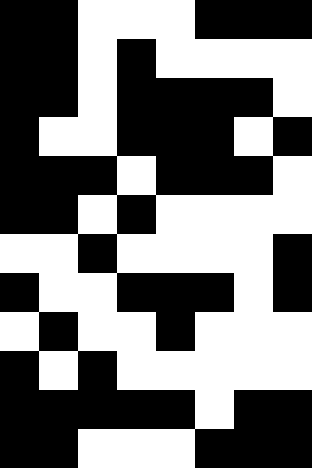[["black", "black", "white", "white", "white", "black", "black", "black"], ["black", "black", "white", "black", "white", "white", "white", "white"], ["black", "black", "white", "black", "black", "black", "black", "white"], ["black", "white", "white", "black", "black", "black", "white", "black"], ["black", "black", "black", "white", "black", "black", "black", "white"], ["black", "black", "white", "black", "white", "white", "white", "white"], ["white", "white", "black", "white", "white", "white", "white", "black"], ["black", "white", "white", "black", "black", "black", "white", "black"], ["white", "black", "white", "white", "black", "white", "white", "white"], ["black", "white", "black", "white", "white", "white", "white", "white"], ["black", "black", "black", "black", "black", "white", "black", "black"], ["black", "black", "white", "white", "white", "black", "black", "black"]]